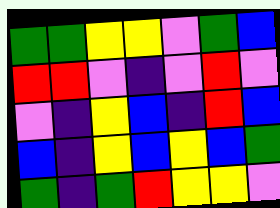[["green", "green", "yellow", "yellow", "violet", "green", "blue"], ["red", "red", "violet", "indigo", "violet", "red", "violet"], ["violet", "indigo", "yellow", "blue", "indigo", "red", "blue"], ["blue", "indigo", "yellow", "blue", "yellow", "blue", "green"], ["green", "indigo", "green", "red", "yellow", "yellow", "violet"]]